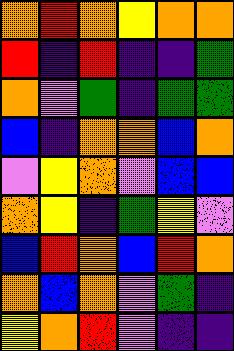[["orange", "red", "orange", "yellow", "orange", "orange"], ["red", "indigo", "red", "indigo", "indigo", "green"], ["orange", "violet", "green", "indigo", "green", "green"], ["blue", "indigo", "orange", "orange", "blue", "orange"], ["violet", "yellow", "orange", "violet", "blue", "blue"], ["orange", "yellow", "indigo", "green", "yellow", "violet"], ["blue", "red", "orange", "blue", "red", "orange"], ["orange", "blue", "orange", "violet", "green", "indigo"], ["yellow", "orange", "red", "violet", "indigo", "indigo"]]